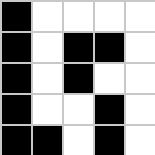[["black", "white", "white", "white", "white"], ["black", "white", "black", "black", "white"], ["black", "white", "black", "white", "white"], ["black", "white", "white", "black", "white"], ["black", "black", "white", "black", "white"]]